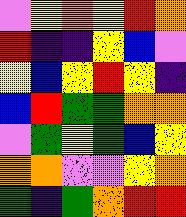[["violet", "yellow", "orange", "yellow", "red", "orange"], ["red", "indigo", "indigo", "yellow", "blue", "violet"], ["yellow", "blue", "yellow", "red", "yellow", "indigo"], ["blue", "red", "green", "green", "orange", "orange"], ["violet", "green", "yellow", "green", "blue", "yellow"], ["orange", "orange", "violet", "violet", "yellow", "orange"], ["green", "indigo", "green", "orange", "red", "red"]]